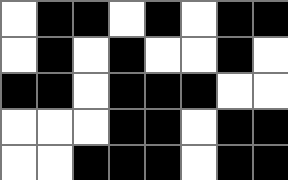[["white", "black", "black", "white", "black", "white", "black", "black"], ["white", "black", "white", "black", "white", "white", "black", "white"], ["black", "black", "white", "black", "black", "black", "white", "white"], ["white", "white", "white", "black", "black", "white", "black", "black"], ["white", "white", "black", "black", "black", "white", "black", "black"]]